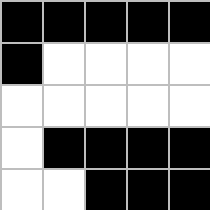[["black", "black", "black", "black", "black"], ["black", "white", "white", "white", "white"], ["white", "white", "white", "white", "white"], ["white", "black", "black", "black", "black"], ["white", "white", "black", "black", "black"]]